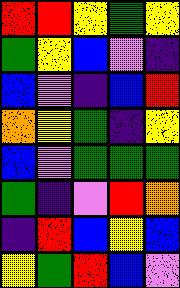[["red", "red", "yellow", "green", "yellow"], ["green", "yellow", "blue", "violet", "indigo"], ["blue", "violet", "indigo", "blue", "red"], ["orange", "yellow", "green", "indigo", "yellow"], ["blue", "violet", "green", "green", "green"], ["green", "indigo", "violet", "red", "orange"], ["indigo", "red", "blue", "yellow", "blue"], ["yellow", "green", "red", "blue", "violet"]]